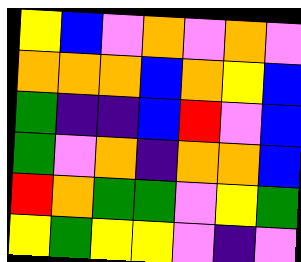[["yellow", "blue", "violet", "orange", "violet", "orange", "violet"], ["orange", "orange", "orange", "blue", "orange", "yellow", "blue"], ["green", "indigo", "indigo", "blue", "red", "violet", "blue"], ["green", "violet", "orange", "indigo", "orange", "orange", "blue"], ["red", "orange", "green", "green", "violet", "yellow", "green"], ["yellow", "green", "yellow", "yellow", "violet", "indigo", "violet"]]